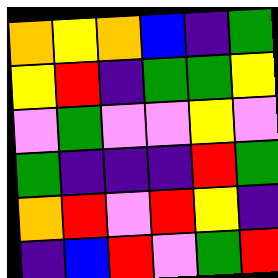[["orange", "yellow", "orange", "blue", "indigo", "green"], ["yellow", "red", "indigo", "green", "green", "yellow"], ["violet", "green", "violet", "violet", "yellow", "violet"], ["green", "indigo", "indigo", "indigo", "red", "green"], ["orange", "red", "violet", "red", "yellow", "indigo"], ["indigo", "blue", "red", "violet", "green", "red"]]